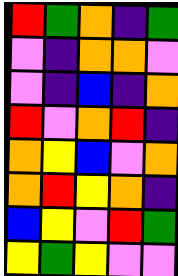[["red", "green", "orange", "indigo", "green"], ["violet", "indigo", "orange", "orange", "violet"], ["violet", "indigo", "blue", "indigo", "orange"], ["red", "violet", "orange", "red", "indigo"], ["orange", "yellow", "blue", "violet", "orange"], ["orange", "red", "yellow", "orange", "indigo"], ["blue", "yellow", "violet", "red", "green"], ["yellow", "green", "yellow", "violet", "violet"]]